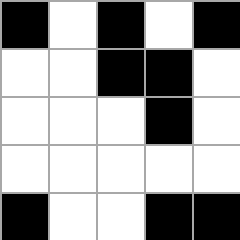[["black", "white", "black", "white", "black"], ["white", "white", "black", "black", "white"], ["white", "white", "white", "black", "white"], ["white", "white", "white", "white", "white"], ["black", "white", "white", "black", "black"]]